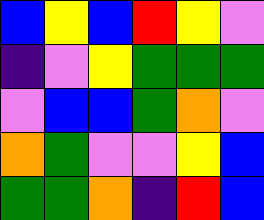[["blue", "yellow", "blue", "red", "yellow", "violet"], ["indigo", "violet", "yellow", "green", "green", "green"], ["violet", "blue", "blue", "green", "orange", "violet"], ["orange", "green", "violet", "violet", "yellow", "blue"], ["green", "green", "orange", "indigo", "red", "blue"]]